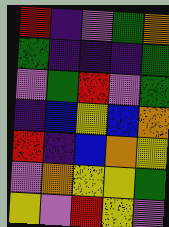[["red", "indigo", "violet", "green", "orange"], ["green", "indigo", "indigo", "indigo", "green"], ["violet", "green", "red", "violet", "green"], ["indigo", "blue", "yellow", "blue", "orange"], ["red", "indigo", "blue", "orange", "yellow"], ["violet", "orange", "yellow", "yellow", "green"], ["yellow", "violet", "red", "yellow", "violet"]]